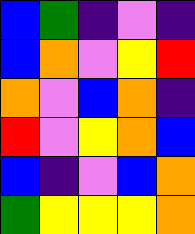[["blue", "green", "indigo", "violet", "indigo"], ["blue", "orange", "violet", "yellow", "red"], ["orange", "violet", "blue", "orange", "indigo"], ["red", "violet", "yellow", "orange", "blue"], ["blue", "indigo", "violet", "blue", "orange"], ["green", "yellow", "yellow", "yellow", "orange"]]